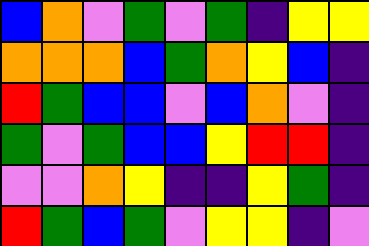[["blue", "orange", "violet", "green", "violet", "green", "indigo", "yellow", "yellow"], ["orange", "orange", "orange", "blue", "green", "orange", "yellow", "blue", "indigo"], ["red", "green", "blue", "blue", "violet", "blue", "orange", "violet", "indigo"], ["green", "violet", "green", "blue", "blue", "yellow", "red", "red", "indigo"], ["violet", "violet", "orange", "yellow", "indigo", "indigo", "yellow", "green", "indigo"], ["red", "green", "blue", "green", "violet", "yellow", "yellow", "indigo", "violet"]]